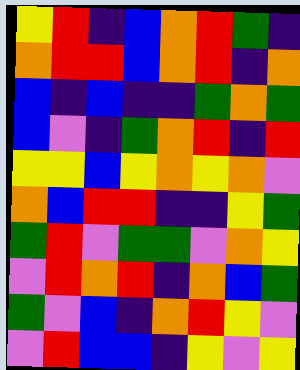[["yellow", "red", "indigo", "blue", "orange", "red", "green", "indigo"], ["orange", "red", "red", "blue", "orange", "red", "indigo", "orange"], ["blue", "indigo", "blue", "indigo", "indigo", "green", "orange", "green"], ["blue", "violet", "indigo", "green", "orange", "red", "indigo", "red"], ["yellow", "yellow", "blue", "yellow", "orange", "yellow", "orange", "violet"], ["orange", "blue", "red", "red", "indigo", "indigo", "yellow", "green"], ["green", "red", "violet", "green", "green", "violet", "orange", "yellow"], ["violet", "red", "orange", "red", "indigo", "orange", "blue", "green"], ["green", "violet", "blue", "indigo", "orange", "red", "yellow", "violet"], ["violet", "red", "blue", "blue", "indigo", "yellow", "violet", "yellow"]]